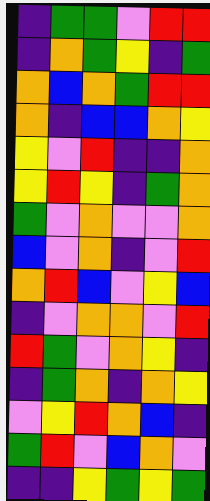[["indigo", "green", "green", "violet", "red", "red"], ["indigo", "orange", "green", "yellow", "indigo", "green"], ["orange", "blue", "orange", "green", "red", "red"], ["orange", "indigo", "blue", "blue", "orange", "yellow"], ["yellow", "violet", "red", "indigo", "indigo", "orange"], ["yellow", "red", "yellow", "indigo", "green", "orange"], ["green", "violet", "orange", "violet", "violet", "orange"], ["blue", "violet", "orange", "indigo", "violet", "red"], ["orange", "red", "blue", "violet", "yellow", "blue"], ["indigo", "violet", "orange", "orange", "violet", "red"], ["red", "green", "violet", "orange", "yellow", "indigo"], ["indigo", "green", "orange", "indigo", "orange", "yellow"], ["violet", "yellow", "red", "orange", "blue", "indigo"], ["green", "red", "violet", "blue", "orange", "violet"], ["indigo", "indigo", "yellow", "green", "yellow", "green"]]